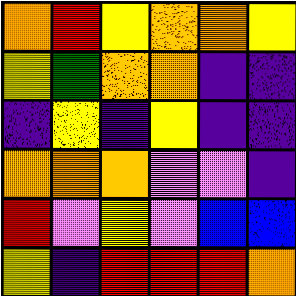[["orange", "red", "yellow", "orange", "orange", "yellow"], ["yellow", "green", "orange", "orange", "indigo", "indigo"], ["indigo", "yellow", "indigo", "yellow", "indigo", "indigo"], ["orange", "orange", "orange", "violet", "violet", "indigo"], ["red", "violet", "yellow", "violet", "blue", "blue"], ["yellow", "indigo", "red", "red", "red", "orange"]]